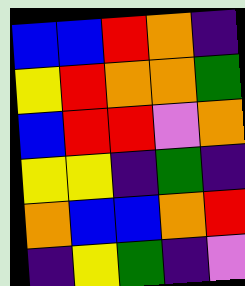[["blue", "blue", "red", "orange", "indigo"], ["yellow", "red", "orange", "orange", "green"], ["blue", "red", "red", "violet", "orange"], ["yellow", "yellow", "indigo", "green", "indigo"], ["orange", "blue", "blue", "orange", "red"], ["indigo", "yellow", "green", "indigo", "violet"]]